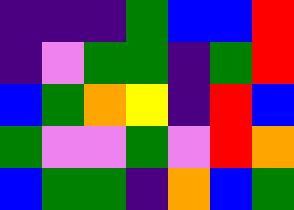[["indigo", "indigo", "indigo", "green", "blue", "blue", "red"], ["indigo", "violet", "green", "green", "indigo", "green", "red"], ["blue", "green", "orange", "yellow", "indigo", "red", "blue"], ["green", "violet", "violet", "green", "violet", "red", "orange"], ["blue", "green", "green", "indigo", "orange", "blue", "green"]]